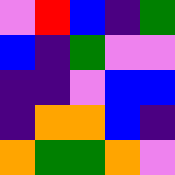[["violet", "red", "blue", "indigo", "green"], ["blue", "indigo", "green", "violet", "violet"], ["indigo", "indigo", "violet", "blue", "blue"], ["indigo", "orange", "orange", "blue", "indigo"], ["orange", "green", "green", "orange", "violet"]]